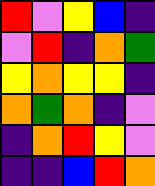[["red", "violet", "yellow", "blue", "indigo"], ["violet", "red", "indigo", "orange", "green"], ["yellow", "orange", "yellow", "yellow", "indigo"], ["orange", "green", "orange", "indigo", "violet"], ["indigo", "orange", "red", "yellow", "violet"], ["indigo", "indigo", "blue", "red", "orange"]]